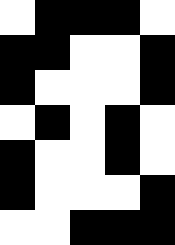[["white", "black", "black", "black", "white"], ["black", "black", "white", "white", "black"], ["black", "white", "white", "white", "black"], ["white", "black", "white", "black", "white"], ["black", "white", "white", "black", "white"], ["black", "white", "white", "white", "black"], ["white", "white", "black", "black", "black"]]